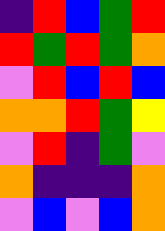[["indigo", "red", "blue", "green", "red"], ["red", "green", "red", "green", "orange"], ["violet", "red", "blue", "red", "blue"], ["orange", "orange", "red", "green", "yellow"], ["violet", "red", "indigo", "green", "violet"], ["orange", "indigo", "indigo", "indigo", "orange"], ["violet", "blue", "violet", "blue", "orange"]]